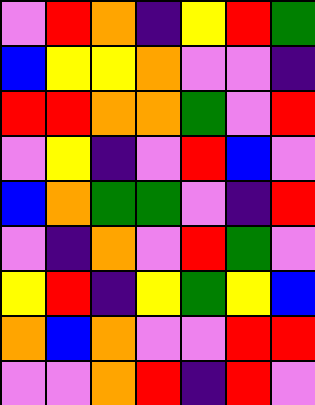[["violet", "red", "orange", "indigo", "yellow", "red", "green"], ["blue", "yellow", "yellow", "orange", "violet", "violet", "indigo"], ["red", "red", "orange", "orange", "green", "violet", "red"], ["violet", "yellow", "indigo", "violet", "red", "blue", "violet"], ["blue", "orange", "green", "green", "violet", "indigo", "red"], ["violet", "indigo", "orange", "violet", "red", "green", "violet"], ["yellow", "red", "indigo", "yellow", "green", "yellow", "blue"], ["orange", "blue", "orange", "violet", "violet", "red", "red"], ["violet", "violet", "orange", "red", "indigo", "red", "violet"]]